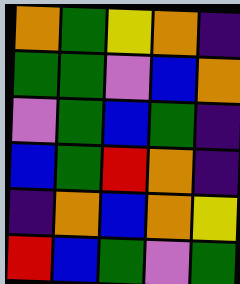[["orange", "green", "yellow", "orange", "indigo"], ["green", "green", "violet", "blue", "orange"], ["violet", "green", "blue", "green", "indigo"], ["blue", "green", "red", "orange", "indigo"], ["indigo", "orange", "blue", "orange", "yellow"], ["red", "blue", "green", "violet", "green"]]